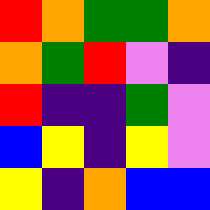[["red", "orange", "green", "green", "orange"], ["orange", "green", "red", "violet", "indigo"], ["red", "indigo", "indigo", "green", "violet"], ["blue", "yellow", "indigo", "yellow", "violet"], ["yellow", "indigo", "orange", "blue", "blue"]]